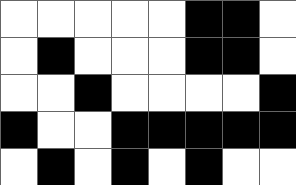[["white", "white", "white", "white", "white", "black", "black", "white"], ["white", "black", "white", "white", "white", "black", "black", "white"], ["white", "white", "black", "white", "white", "white", "white", "black"], ["black", "white", "white", "black", "black", "black", "black", "black"], ["white", "black", "white", "black", "white", "black", "white", "white"]]